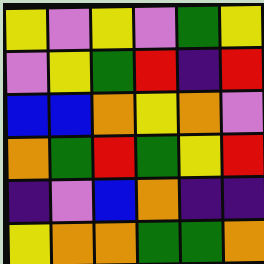[["yellow", "violet", "yellow", "violet", "green", "yellow"], ["violet", "yellow", "green", "red", "indigo", "red"], ["blue", "blue", "orange", "yellow", "orange", "violet"], ["orange", "green", "red", "green", "yellow", "red"], ["indigo", "violet", "blue", "orange", "indigo", "indigo"], ["yellow", "orange", "orange", "green", "green", "orange"]]